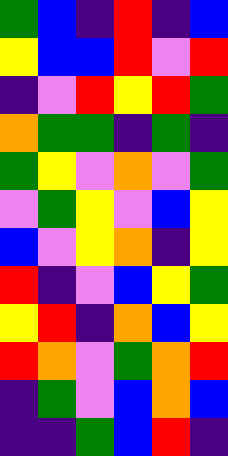[["green", "blue", "indigo", "red", "indigo", "blue"], ["yellow", "blue", "blue", "red", "violet", "red"], ["indigo", "violet", "red", "yellow", "red", "green"], ["orange", "green", "green", "indigo", "green", "indigo"], ["green", "yellow", "violet", "orange", "violet", "green"], ["violet", "green", "yellow", "violet", "blue", "yellow"], ["blue", "violet", "yellow", "orange", "indigo", "yellow"], ["red", "indigo", "violet", "blue", "yellow", "green"], ["yellow", "red", "indigo", "orange", "blue", "yellow"], ["red", "orange", "violet", "green", "orange", "red"], ["indigo", "green", "violet", "blue", "orange", "blue"], ["indigo", "indigo", "green", "blue", "red", "indigo"]]